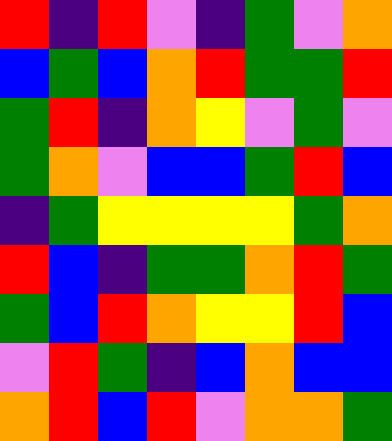[["red", "indigo", "red", "violet", "indigo", "green", "violet", "orange"], ["blue", "green", "blue", "orange", "red", "green", "green", "red"], ["green", "red", "indigo", "orange", "yellow", "violet", "green", "violet"], ["green", "orange", "violet", "blue", "blue", "green", "red", "blue"], ["indigo", "green", "yellow", "yellow", "yellow", "yellow", "green", "orange"], ["red", "blue", "indigo", "green", "green", "orange", "red", "green"], ["green", "blue", "red", "orange", "yellow", "yellow", "red", "blue"], ["violet", "red", "green", "indigo", "blue", "orange", "blue", "blue"], ["orange", "red", "blue", "red", "violet", "orange", "orange", "green"]]